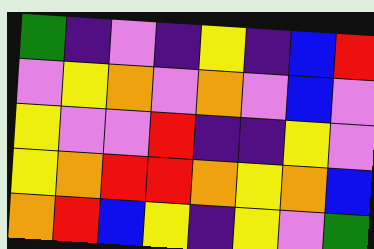[["green", "indigo", "violet", "indigo", "yellow", "indigo", "blue", "red"], ["violet", "yellow", "orange", "violet", "orange", "violet", "blue", "violet"], ["yellow", "violet", "violet", "red", "indigo", "indigo", "yellow", "violet"], ["yellow", "orange", "red", "red", "orange", "yellow", "orange", "blue"], ["orange", "red", "blue", "yellow", "indigo", "yellow", "violet", "green"]]